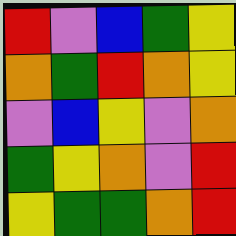[["red", "violet", "blue", "green", "yellow"], ["orange", "green", "red", "orange", "yellow"], ["violet", "blue", "yellow", "violet", "orange"], ["green", "yellow", "orange", "violet", "red"], ["yellow", "green", "green", "orange", "red"]]